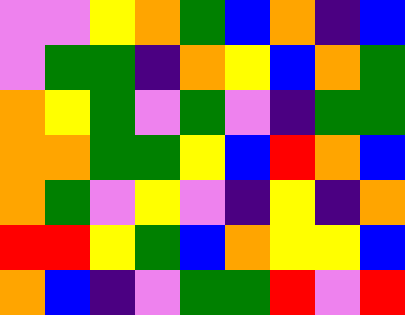[["violet", "violet", "yellow", "orange", "green", "blue", "orange", "indigo", "blue"], ["violet", "green", "green", "indigo", "orange", "yellow", "blue", "orange", "green"], ["orange", "yellow", "green", "violet", "green", "violet", "indigo", "green", "green"], ["orange", "orange", "green", "green", "yellow", "blue", "red", "orange", "blue"], ["orange", "green", "violet", "yellow", "violet", "indigo", "yellow", "indigo", "orange"], ["red", "red", "yellow", "green", "blue", "orange", "yellow", "yellow", "blue"], ["orange", "blue", "indigo", "violet", "green", "green", "red", "violet", "red"]]